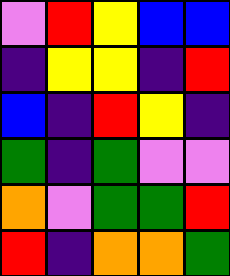[["violet", "red", "yellow", "blue", "blue"], ["indigo", "yellow", "yellow", "indigo", "red"], ["blue", "indigo", "red", "yellow", "indigo"], ["green", "indigo", "green", "violet", "violet"], ["orange", "violet", "green", "green", "red"], ["red", "indigo", "orange", "orange", "green"]]